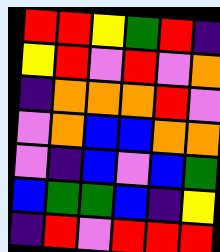[["red", "red", "yellow", "green", "red", "indigo"], ["yellow", "red", "violet", "red", "violet", "orange"], ["indigo", "orange", "orange", "orange", "red", "violet"], ["violet", "orange", "blue", "blue", "orange", "orange"], ["violet", "indigo", "blue", "violet", "blue", "green"], ["blue", "green", "green", "blue", "indigo", "yellow"], ["indigo", "red", "violet", "red", "red", "red"]]